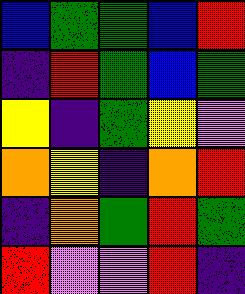[["blue", "green", "green", "blue", "red"], ["indigo", "red", "green", "blue", "green"], ["yellow", "indigo", "green", "yellow", "violet"], ["orange", "yellow", "indigo", "orange", "red"], ["indigo", "orange", "green", "red", "green"], ["red", "violet", "violet", "red", "indigo"]]